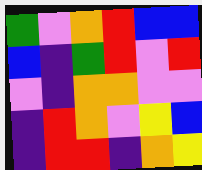[["green", "violet", "orange", "red", "blue", "blue"], ["blue", "indigo", "green", "red", "violet", "red"], ["violet", "indigo", "orange", "orange", "violet", "violet"], ["indigo", "red", "orange", "violet", "yellow", "blue"], ["indigo", "red", "red", "indigo", "orange", "yellow"]]